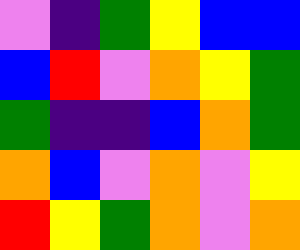[["violet", "indigo", "green", "yellow", "blue", "blue"], ["blue", "red", "violet", "orange", "yellow", "green"], ["green", "indigo", "indigo", "blue", "orange", "green"], ["orange", "blue", "violet", "orange", "violet", "yellow"], ["red", "yellow", "green", "orange", "violet", "orange"]]